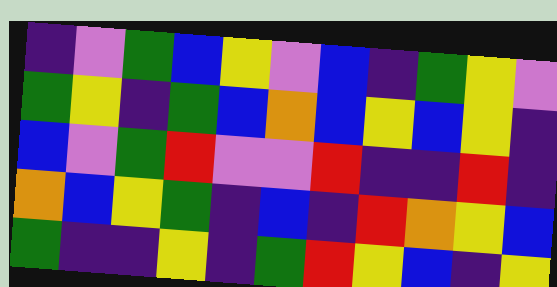[["indigo", "violet", "green", "blue", "yellow", "violet", "blue", "indigo", "green", "yellow", "violet"], ["green", "yellow", "indigo", "green", "blue", "orange", "blue", "yellow", "blue", "yellow", "indigo"], ["blue", "violet", "green", "red", "violet", "violet", "red", "indigo", "indigo", "red", "indigo"], ["orange", "blue", "yellow", "green", "indigo", "blue", "indigo", "red", "orange", "yellow", "blue"], ["green", "indigo", "indigo", "yellow", "indigo", "green", "red", "yellow", "blue", "indigo", "yellow"]]